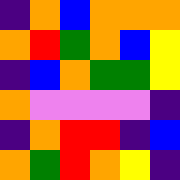[["indigo", "orange", "blue", "orange", "orange", "orange"], ["orange", "red", "green", "orange", "blue", "yellow"], ["indigo", "blue", "orange", "green", "green", "yellow"], ["orange", "violet", "violet", "violet", "violet", "indigo"], ["indigo", "orange", "red", "red", "indigo", "blue"], ["orange", "green", "red", "orange", "yellow", "indigo"]]